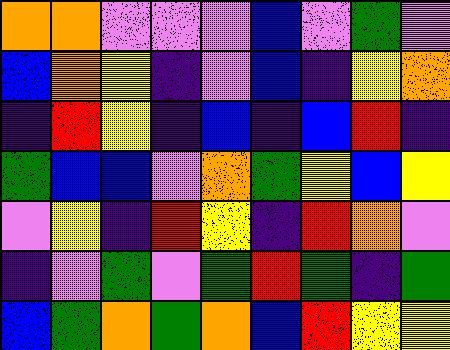[["orange", "orange", "violet", "violet", "violet", "blue", "violet", "green", "violet"], ["blue", "orange", "yellow", "indigo", "violet", "blue", "indigo", "yellow", "orange"], ["indigo", "red", "yellow", "indigo", "blue", "indigo", "blue", "red", "indigo"], ["green", "blue", "blue", "violet", "orange", "green", "yellow", "blue", "yellow"], ["violet", "yellow", "indigo", "red", "yellow", "indigo", "red", "orange", "violet"], ["indigo", "violet", "green", "violet", "green", "red", "green", "indigo", "green"], ["blue", "green", "orange", "green", "orange", "blue", "red", "yellow", "yellow"]]